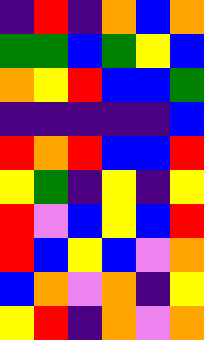[["indigo", "red", "indigo", "orange", "blue", "orange"], ["green", "green", "blue", "green", "yellow", "blue"], ["orange", "yellow", "red", "blue", "blue", "green"], ["indigo", "indigo", "indigo", "indigo", "indigo", "blue"], ["red", "orange", "red", "blue", "blue", "red"], ["yellow", "green", "indigo", "yellow", "indigo", "yellow"], ["red", "violet", "blue", "yellow", "blue", "red"], ["red", "blue", "yellow", "blue", "violet", "orange"], ["blue", "orange", "violet", "orange", "indigo", "yellow"], ["yellow", "red", "indigo", "orange", "violet", "orange"]]